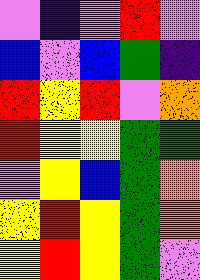[["violet", "indigo", "violet", "red", "violet"], ["blue", "violet", "blue", "green", "indigo"], ["red", "yellow", "red", "violet", "orange"], ["red", "yellow", "yellow", "green", "green"], ["violet", "yellow", "blue", "green", "orange"], ["yellow", "red", "yellow", "green", "orange"], ["yellow", "red", "yellow", "green", "violet"]]